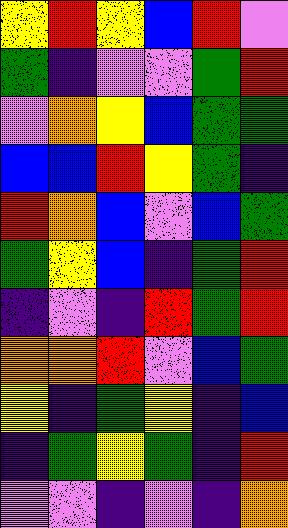[["yellow", "red", "yellow", "blue", "red", "violet"], ["green", "indigo", "violet", "violet", "green", "red"], ["violet", "orange", "yellow", "blue", "green", "green"], ["blue", "blue", "red", "yellow", "green", "indigo"], ["red", "orange", "blue", "violet", "blue", "green"], ["green", "yellow", "blue", "indigo", "green", "red"], ["indigo", "violet", "indigo", "red", "green", "red"], ["orange", "orange", "red", "violet", "blue", "green"], ["yellow", "indigo", "green", "yellow", "indigo", "blue"], ["indigo", "green", "yellow", "green", "indigo", "red"], ["violet", "violet", "indigo", "violet", "indigo", "orange"]]